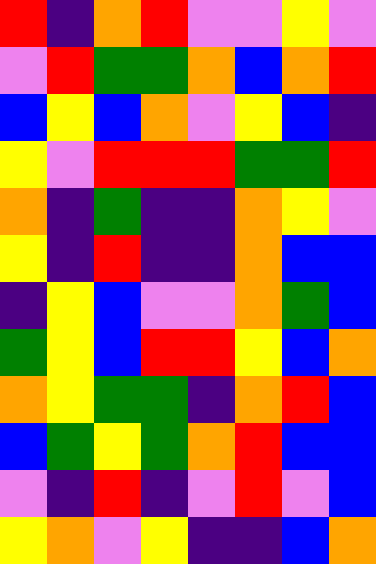[["red", "indigo", "orange", "red", "violet", "violet", "yellow", "violet"], ["violet", "red", "green", "green", "orange", "blue", "orange", "red"], ["blue", "yellow", "blue", "orange", "violet", "yellow", "blue", "indigo"], ["yellow", "violet", "red", "red", "red", "green", "green", "red"], ["orange", "indigo", "green", "indigo", "indigo", "orange", "yellow", "violet"], ["yellow", "indigo", "red", "indigo", "indigo", "orange", "blue", "blue"], ["indigo", "yellow", "blue", "violet", "violet", "orange", "green", "blue"], ["green", "yellow", "blue", "red", "red", "yellow", "blue", "orange"], ["orange", "yellow", "green", "green", "indigo", "orange", "red", "blue"], ["blue", "green", "yellow", "green", "orange", "red", "blue", "blue"], ["violet", "indigo", "red", "indigo", "violet", "red", "violet", "blue"], ["yellow", "orange", "violet", "yellow", "indigo", "indigo", "blue", "orange"]]